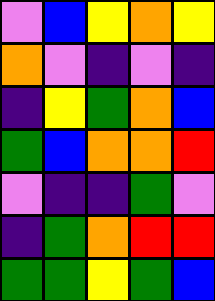[["violet", "blue", "yellow", "orange", "yellow"], ["orange", "violet", "indigo", "violet", "indigo"], ["indigo", "yellow", "green", "orange", "blue"], ["green", "blue", "orange", "orange", "red"], ["violet", "indigo", "indigo", "green", "violet"], ["indigo", "green", "orange", "red", "red"], ["green", "green", "yellow", "green", "blue"]]